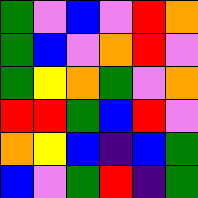[["green", "violet", "blue", "violet", "red", "orange"], ["green", "blue", "violet", "orange", "red", "violet"], ["green", "yellow", "orange", "green", "violet", "orange"], ["red", "red", "green", "blue", "red", "violet"], ["orange", "yellow", "blue", "indigo", "blue", "green"], ["blue", "violet", "green", "red", "indigo", "green"]]